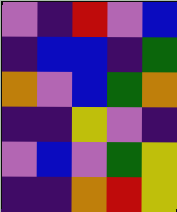[["violet", "indigo", "red", "violet", "blue"], ["indigo", "blue", "blue", "indigo", "green"], ["orange", "violet", "blue", "green", "orange"], ["indigo", "indigo", "yellow", "violet", "indigo"], ["violet", "blue", "violet", "green", "yellow"], ["indigo", "indigo", "orange", "red", "yellow"]]